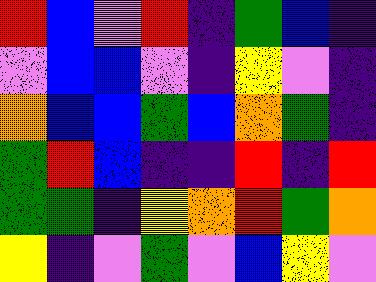[["red", "blue", "violet", "red", "indigo", "green", "blue", "indigo"], ["violet", "blue", "blue", "violet", "indigo", "yellow", "violet", "indigo"], ["orange", "blue", "blue", "green", "blue", "orange", "green", "indigo"], ["green", "red", "blue", "indigo", "indigo", "red", "indigo", "red"], ["green", "green", "indigo", "yellow", "orange", "red", "green", "orange"], ["yellow", "indigo", "violet", "green", "violet", "blue", "yellow", "violet"]]